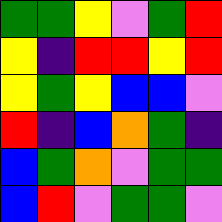[["green", "green", "yellow", "violet", "green", "red"], ["yellow", "indigo", "red", "red", "yellow", "red"], ["yellow", "green", "yellow", "blue", "blue", "violet"], ["red", "indigo", "blue", "orange", "green", "indigo"], ["blue", "green", "orange", "violet", "green", "green"], ["blue", "red", "violet", "green", "green", "violet"]]